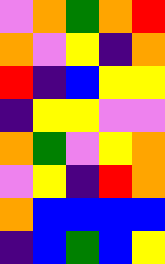[["violet", "orange", "green", "orange", "red"], ["orange", "violet", "yellow", "indigo", "orange"], ["red", "indigo", "blue", "yellow", "yellow"], ["indigo", "yellow", "yellow", "violet", "violet"], ["orange", "green", "violet", "yellow", "orange"], ["violet", "yellow", "indigo", "red", "orange"], ["orange", "blue", "blue", "blue", "blue"], ["indigo", "blue", "green", "blue", "yellow"]]